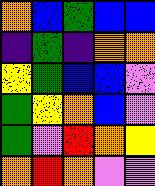[["orange", "blue", "green", "blue", "blue"], ["indigo", "green", "indigo", "orange", "orange"], ["yellow", "green", "blue", "blue", "violet"], ["green", "yellow", "orange", "blue", "violet"], ["green", "violet", "red", "orange", "yellow"], ["orange", "red", "orange", "violet", "violet"]]